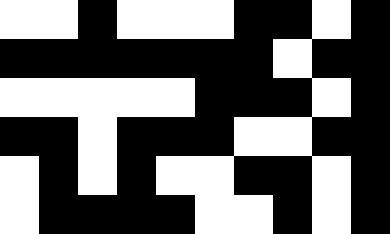[["white", "white", "black", "white", "white", "white", "black", "black", "white", "black"], ["black", "black", "black", "black", "black", "black", "black", "white", "black", "black"], ["white", "white", "white", "white", "white", "black", "black", "black", "white", "black"], ["black", "black", "white", "black", "black", "black", "white", "white", "black", "black"], ["white", "black", "white", "black", "white", "white", "black", "black", "white", "black"], ["white", "black", "black", "black", "black", "white", "white", "black", "white", "black"]]